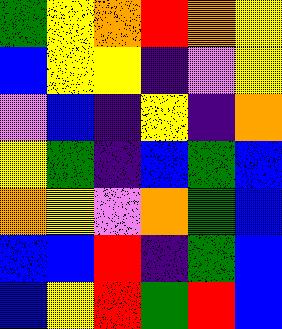[["green", "yellow", "orange", "red", "orange", "yellow"], ["blue", "yellow", "yellow", "indigo", "violet", "yellow"], ["violet", "blue", "indigo", "yellow", "indigo", "orange"], ["yellow", "green", "indigo", "blue", "green", "blue"], ["orange", "yellow", "violet", "orange", "green", "blue"], ["blue", "blue", "red", "indigo", "green", "blue"], ["blue", "yellow", "red", "green", "red", "blue"]]